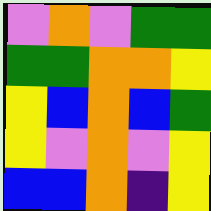[["violet", "orange", "violet", "green", "green"], ["green", "green", "orange", "orange", "yellow"], ["yellow", "blue", "orange", "blue", "green"], ["yellow", "violet", "orange", "violet", "yellow"], ["blue", "blue", "orange", "indigo", "yellow"]]